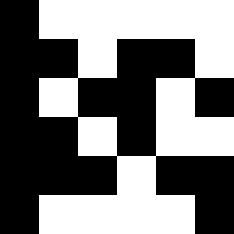[["black", "white", "white", "white", "white", "white"], ["black", "black", "white", "black", "black", "white"], ["black", "white", "black", "black", "white", "black"], ["black", "black", "white", "black", "white", "white"], ["black", "black", "black", "white", "black", "black"], ["black", "white", "white", "white", "white", "black"]]